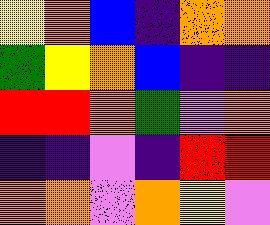[["yellow", "orange", "blue", "indigo", "orange", "orange"], ["green", "yellow", "orange", "blue", "indigo", "indigo"], ["red", "red", "orange", "green", "violet", "orange"], ["indigo", "indigo", "violet", "indigo", "red", "red"], ["orange", "orange", "violet", "orange", "yellow", "violet"]]